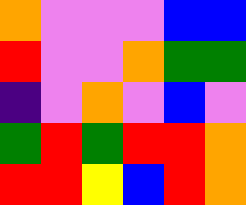[["orange", "violet", "violet", "violet", "blue", "blue"], ["red", "violet", "violet", "orange", "green", "green"], ["indigo", "violet", "orange", "violet", "blue", "violet"], ["green", "red", "green", "red", "red", "orange"], ["red", "red", "yellow", "blue", "red", "orange"]]